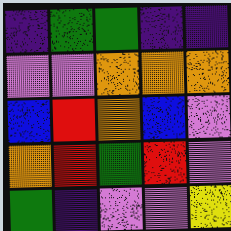[["indigo", "green", "green", "indigo", "indigo"], ["violet", "violet", "orange", "orange", "orange"], ["blue", "red", "orange", "blue", "violet"], ["orange", "red", "green", "red", "violet"], ["green", "indigo", "violet", "violet", "yellow"]]